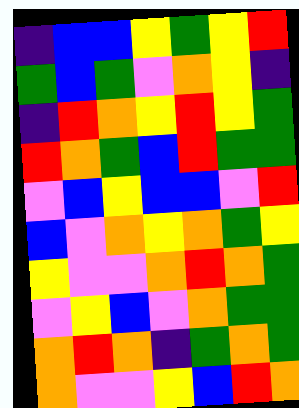[["indigo", "blue", "blue", "yellow", "green", "yellow", "red"], ["green", "blue", "green", "violet", "orange", "yellow", "indigo"], ["indigo", "red", "orange", "yellow", "red", "yellow", "green"], ["red", "orange", "green", "blue", "red", "green", "green"], ["violet", "blue", "yellow", "blue", "blue", "violet", "red"], ["blue", "violet", "orange", "yellow", "orange", "green", "yellow"], ["yellow", "violet", "violet", "orange", "red", "orange", "green"], ["violet", "yellow", "blue", "violet", "orange", "green", "green"], ["orange", "red", "orange", "indigo", "green", "orange", "green"], ["orange", "violet", "violet", "yellow", "blue", "red", "orange"]]